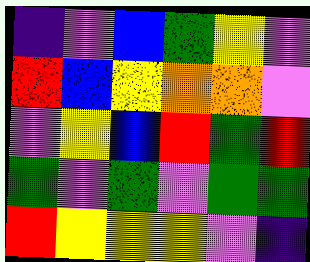[["indigo", "violet", "blue", "green", "yellow", "violet"], ["red", "blue", "yellow", "orange", "orange", "violet"], ["violet", "yellow", "blue", "red", "green", "red"], ["green", "violet", "green", "violet", "green", "green"], ["red", "yellow", "yellow", "yellow", "violet", "indigo"]]